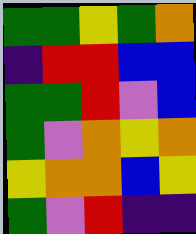[["green", "green", "yellow", "green", "orange"], ["indigo", "red", "red", "blue", "blue"], ["green", "green", "red", "violet", "blue"], ["green", "violet", "orange", "yellow", "orange"], ["yellow", "orange", "orange", "blue", "yellow"], ["green", "violet", "red", "indigo", "indigo"]]